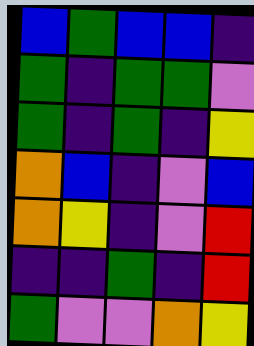[["blue", "green", "blue", "blue", "indigo"], ["green", "indigo", "green", "green", "violet"], ["green", "indigo", "green", "indigo", "yellow"], ["orange", "blue", "indigo", "violet", "blue"], ["orange", "yellow", "indigo", "violet", "red"], ["indigo", "indigo", "green", "indigo", "red"], ["green", "violet", "violet", "orange", "yellow"]]